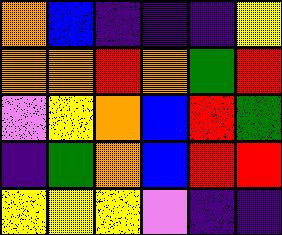[["orange", "blue", "indigo", "indigo", "indigo", "yellow"], ["orange", "orange", "red", "orange", "green", "red"], ["violet", "yellow", "orange", "blue", "red", "green"], ["indigo", "green", "orange", "blue", "red", "red"], ["yellow", "yellow", "yellow", "violet", "indigo", "indigo"]]